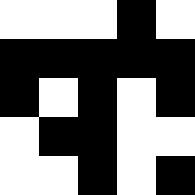[["white", "white", "white", "black", "white"], ["black", "black", "black", "black", "black"], ["black", "white", "black", "white", "black"], ["white", "black", "black", "white", "white"], ["white", "white", "black", "white", "black"]]